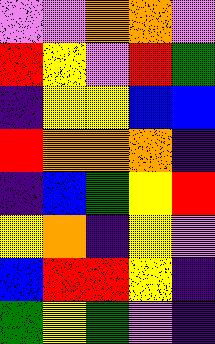[["violet", "violet", "orange", "orange", "violet"], ["red", "yellow", "violet", "red", "green"], ["indigo", "yellow", "yellow", "blue", "blue"], ["red", "orange", "orange", "orange", "indigo"], ["indigo", "blue", "green", "yellow", "red"], ["yellow", "orange", "indigo", "yellow", "violet"], ["blue", "red", "red", "yellow", "indigo"], ["green", "yellow", "green", "violet", "indigo"]]